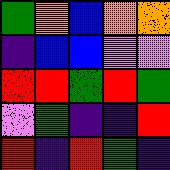[["green", "orange", "blue", "orange", "orange"], ["indigo", "blue", "blue", "violet", "violet"], ["red", "red", "green", "red", "green"], ["violet", "green", "indigo", "indigo", "red"], ["red", "indigo", "red", "green", "indigo"]]